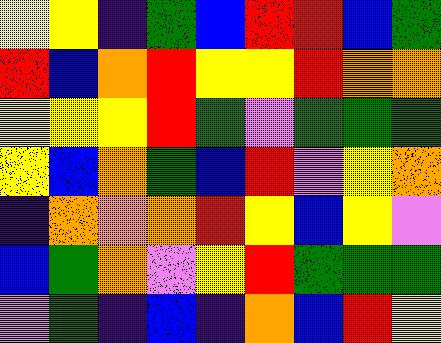[["yellow", "yellow", "indigo", "green", "blue", "red", "red", "blue", "green"], ["red", "blue", "orange", "red", "yellow", "yellow", "red", "orange", "orange"], ["yellow", "yellow", "yellow", "red", "green", "violet", "green", "green", "green"], ["yellow", "blue", "orange", "green", "blue", "red", "violet", "yellow", "orange"], ["indigo", "orange", "orange", "orange", "red", "yellow", "blue", "yellow", "violet"], ["blue", "green", "orange", "violet", "yellow", "red", "green", "green", "green"], ["violet", "green", "indigo", "blue", "indigo", "orange", "blue", "red", "yellow"]]